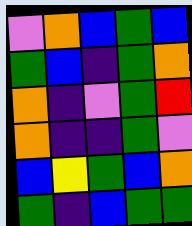[["violet", "orange", "blue", "green", "blue"], ["green", "blue", "indigo", "green", "orange"], ["orange", "indigo", "violet", "green", "red"], ["orange", "indigo", "indigo", "green", "violet"], ["blue", "yellow", "green", "blue", "orange"], ["green", "indigo", "blue", "green", "green"]]